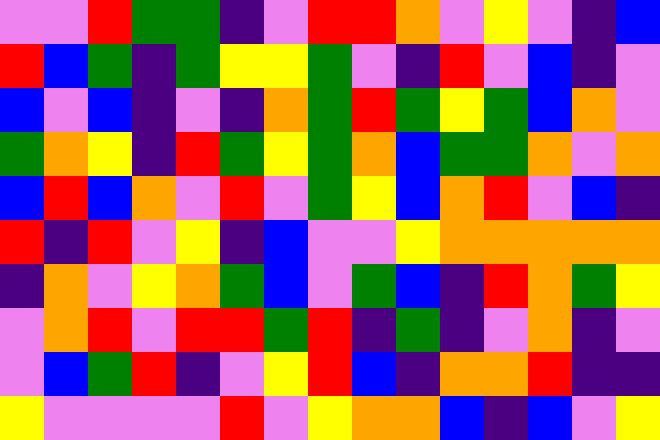[["violet", "violet", "red", "green", "green", "indigo", "violet", "red", "red", "orange", "violet", "yellow", "violet", "indigo", "blue"], ["red", "blue", "green", "indigo", "green", "yellow", "yellow", "green", "violet", "indigo", "red", "violet", "blue", "indigo", "violet"], ["blue", "violet", "blue", "indigo", "violet", "indigo", "orange", "green", "red", "green", "yellow", "green", "blue", "orange", "violet"], ["green", "orange", "yellow", "indigo", "red", "green", "yellow", "green", "orange", "blue", "green", "green", "orange", "violet", "orange"], ["blue", "red", "blue", "orange", "violet", "red", "violet", "green", "yellow", "blue", "orange", "red", "violet", "blue", "indigo"], ["red", "indigo", "red", "violet", "yellow", "indigo", "blue", "violet", "violet", "yellow", "orange", "orange", "orange", "orange", "orange"], ["indigo", "orange", "violet", "yellow", "orange", "green", "blue", "violet", "green", "blue", "indigo", "red", "orange", "green", "yellow"], ["violet", "orange", "red", "violet", "red", "red", "green", "red", "indigo", "green", "indigo", "violet", "orange", "indigo", "violet"], ["violet", "blue", "green", "red", "indigo", "violet", "yellow", "red", "blue", "indigo", "orange", "orange", "red", "indigo", "indigo"], ["yellow", "violet", "violet", "violet", "violet", "red", "violet", "yellow", "orange", "orange", "blue", "indigo", "blue", "violet", "yellow"]]